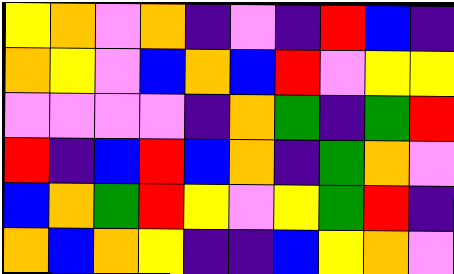[["yellow", "orange", "violet", "orange", "indigo", "violet", "indigo", "red", "blue", "indigo"], ["orange", "yellow", "violet", "blue", "orange", "blue", "red", "violet", "yellow", "yellow"], ["violet", "violet", "violet", "violet", "indigo", "orange", "green", "indigo", "green", "red"], ["red", "indigo", "blue", "red", "blue", "orange", "indigo", "green", "orange", "violet"], ["blue", "orange", "green", "red", "yellow", "violet", "yellow", "green", "red", "indigo"], ["orange", "blue", "orange", "yellow", "indigo", "indigo", "blue", "yellow", "orange", "violet"]]